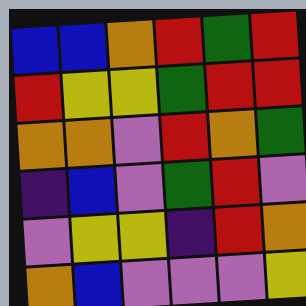[["blue", "blue", "orange", "red", "green", "red"], ["red", "yellow", "yellow", "green", "red", "red"], ["orange", "orange", "violet", "red", "orange", "green"], ["indigo", "blue", "violet", "green", "red", "violet"], ["violet", "yellow", "yellow", "indigo", "red", "orange"], ["orange", "blue", "violet", "violet", "violet", "yellow"]]